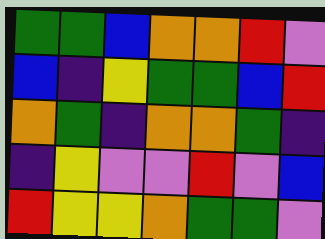[["green", "green", "blue", "orange", "orange", "red", "violet"], ["blue", "indigo", "yellow", "green", "green", "blue", "red"], ["orange", "green", "indigo", "orange", "orange", "green", "indigo"], ["indigo", "yellow", "violet", "violet", "red", "violet", "blue"], ["red", "yellow", "yellow", "orange", "green", "green", "violet"]]